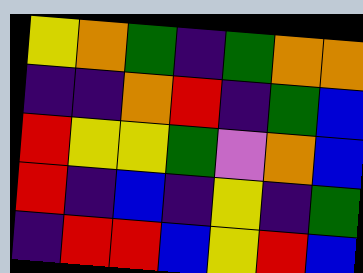[["yellow", "orange", "green", "indigo", "green", "orange", "orange"], ["indigo", "indigo", "orange", "red", "indigo", "green", "blue"], ["red", "yellow", "yellow", "green", "violet", "orange", "blue"], ["red", "indigo", "blue", "indigo", "yellow", "indigo", "green"], ["indigo", "red", "red", "blue", "yellow", "red", "blue"]]